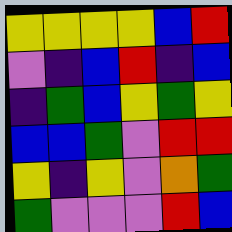[["yellow", "yellow", "yellow", "yellow", "blue", "red"], ["violet", "indigo", "blue", "red", "indigo", "blue"], ["indigo", "green", "blue", "yellow", "green", "yellow"], ["blue", "blue", "green", "violet", "red", "red"], ["yellow", "indigo", "yellow", "violet", "orange", "green"], ["green", "violet", "violet", "violet", "red", "blue"]]